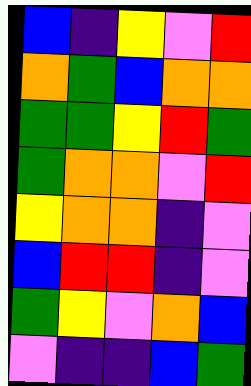[["blue", "indigo", "yellow", "violet", "red"], ["orange", "green", "blue", "orange", "orange"], ["green", "green", "yellow", "red", "green"], ["green", "orange", "orange", "violet", "red"], ["yellow", "orange", "orange", "indigo", "violet"], ["blue", "red", "red", "indigo", "violet"], ["green", "yellow", "violet", "orange", "blue"], ["violet", "indigo", "indigo", "blue", "green"]]